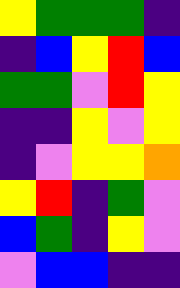[["yellow", "green", "green", "green", "indigo"], ["indigo", "blue", "yellow", "red", "blue"], ["green", "green", "violet", "red", "yellow"], ["indigo", "indigo", "yellow", "violet", "yellow"], ["indigo", "violet", "yellow", "yellow", "orange"], ["yellow", "red", "indigo", "green", "violet"], ["blue", "green", "indigo", "yellow", "violet"], ["violet", "blue", "blue", "indigo", "indigo"]]